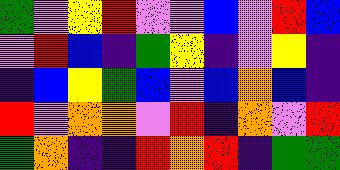[["green", "violet", "yellow", "red", "violet", "violet", "blue", "violet", "red", "blue"], ["violet", "red", "blue", "indigo", "green", "yellow", "indigo", "violet", "yellow", "indigo"], ["indigo", "blue", "yellow", "green", "blue", "violet", "blue", "orange", "blue", "indigo"], ["red", "violet", "orange", "orange", "violet", "red", "indigo", "orange", "violet", "red"], ["green", "orange", "indigo", "indigo", "red", "orange", "red", "indigo", "green", "green"]]